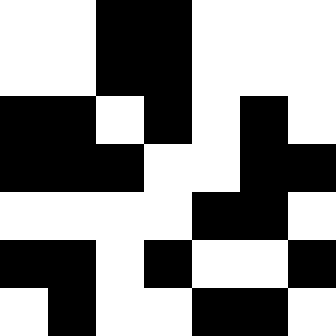[["white", "white", "black", "black", "white", "white", "white"], ["white", "white", "black", "black", "white", "white", "white"], ["black", "black", "white", "black", "white", "black", "white"], ["black", "black", "black", "white", "white", "black", "black"], ["white", "white", "white", "white", "black", "black", "white"], ["black", "black", "white", "black", "white", "white", "black"], ["white", "black", "white", "white", "black", "black", "white"]]